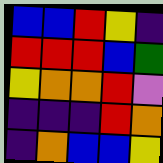[["blue", "blue", "red", "yellow", "indigo"], ["red", "red", "red", "blue", "green"], ["yellow", "orange", "orange", "red", "violet"], ["indigo", "indigo", "indigo", "red", "orange"], ["indigo", "orange", "blue", "blue", "yellow"]]